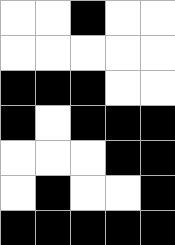[["white", "white", "black", "white", "white"], ["white", "white", "white", "white", "white"], ["black", "black", "black", "white", "white"], ["black", "white", "black", "black", "black"], ["white", "white", "white", "black", "black"], ["white", "black", "white", "white", "black"], ["black", "black", "black", "black", "black"]]